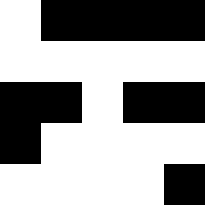[["white", "black", "black", "black", "black"], ["white", "white", "white", "white", "white"], ["black", "black", "white", "black", "black"], ["black", "white", "white", "white", "white"], ["white", "white", "white", "white", "black"]]